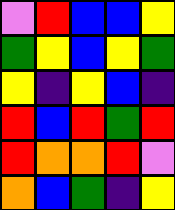[["violet", "red", "blue", "blue", "yellow"], ["green", "yellow", "blue", "yellow", "green"], ["yellow", "indigo", "yellow", "blue", "indigo"], ["red", "blue", "red", "green", "red"], ["red", "orange", "orange", "red", "violet"], ["orange", "blue", "green", "indigo", "yellow"]]